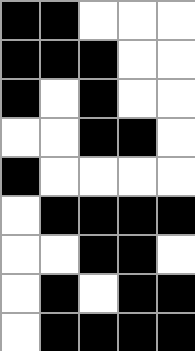[["black", "black", "white", "white", "white"], ["black", "black", "black", "white", "white"], ["black", "white", "black", "white", "white"], ["white", "white", "black", "black", "white"], ["black", "white", "white", "white", "white"], ["white", "black", "black", "black", "black"], ["white", "white", "black", "black", "white"], ["white", "black", "white", "black", "black"], ["white", "black", "black", "black", "black"]]